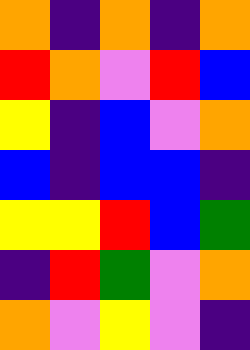[["orange", "indigo", "orange", "indigo", "orange"], ["red", "orange", "violet", "red", "blue"], ["yellow", "indigo", "blue", "violet", "orange"], ["blue", "indigo", "blue", "blue", "indigo"], ["yellow", "yellow", "red", "blue", "green"], ["indigo", "red", "green", "violet", "orange"], ["orange", "violet", "yellow", "violet", "indigo"]]